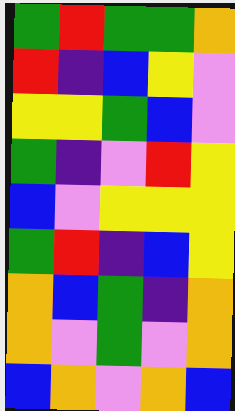[["green", "red", "green", "green", "orange"], ["red", "indigo", "blue", "yellow", "violet"], ["yellow", "yellow", "green", "blue", "violet"], ["green", "indigo", "violet", "red", "yellow"], ["blue", "violet", "yellow", "yellow", "yellow"], ["green", "red", "indigo", "blue", "yellow"], ["orange", "blue", "green", "indigo", "orange"], ["orange", "violet", "green", "violet", "orange"], ["blue", "orange", "violet", "orange", "blue"]]